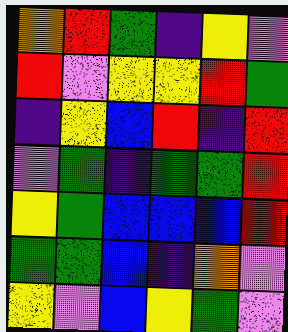[["orange", "red", "green", "indigo", "yellow", "violet"], ["red", "violet", "yellow", "yellow", "red", "green"], ["indigo", "yellow", "blue", "red", "indigo", "red"], ["violet", "green", "indigo", "green", "green", "red"], ["yellow", "green", "blue", "blue", "blue", "red"], ["green", "green", "blue", "indigo", "orange", "violet"], ["yellow", "violet", "blue", "yellow", "green", "violet"]]